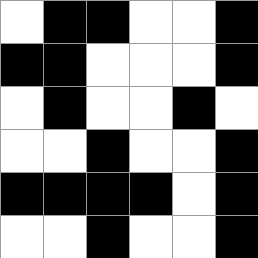[["white", "black", "black", "white", "white", "black"], ["black", "black", "white", "white", "white", "black"], ["white", "black", "white", "white", "black", "white"], ["white", "white", "black", "white", "white", "black"], ["black", "black", "black", "black", "white", "black"], ["white", "white", "black", "white", "white", "black"]]